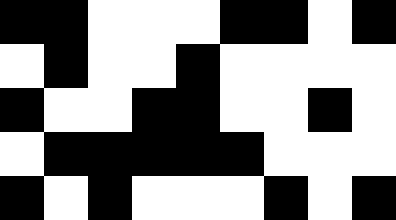[["black", "black", "white", "white", "white", "black", "black", "white", "black"], ["white", "black", "white", "white", "black", "white", "white", "white", "white"], ["black", "white", "white", "black", "black", "white", "white", "black", "white"], ["white", "black", "black", "black", "black", "black", "white", "white", "white"], ["black", "white", "black", "white", "white", "white", "black", "white", "black"]]